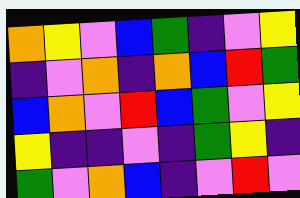[["orange", "yellow", "violet", "blue", "green", "indigo", "violet", "yellow"], ["indigo", "violet", "orange", "indigo", "orange", "blue", "red", "green"], ["blue", "orange", "violet", "red", "blue", "green", "violet", "yellow"], ["yellow", "indigo", "indigo", "violet", "indigo", "green", "yellow", "indigo"], ["green", "violet", "orange", "blue", "indigo", "violet", "red", "violet"]]